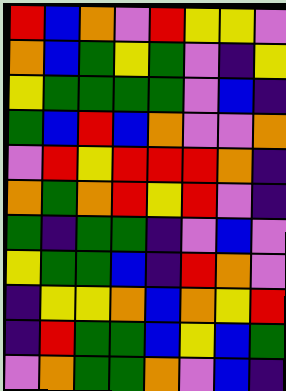[["red", "blue", "orange", "violet", "red", "yellow", "yellow", "violet"], ["orange", "blue", "green", "yellow", "green", "violet", "indigo", "yellow"], ["yellow", "green", "green", "green", "green", "violet", "blue", "indigo"], ["green", "blue", "red", "blue", "orange", "violet", "violet", "orange"], ["violet", "red", "yellow", "red", "red", "red", "orange", "indigo"], ["orange", "green", "orange", "red", "yellow", "red", "violet", "indigo"], ["green", "indigo", "green", "green", "indigo", "violet", "blue", "violet"], ["yellow", "green", "green", "blue", "indigo", "red", "orange", "violet"], ["indigo", "yellow", "yellow", "orange", "blue", "orange", "yellow", "red"], ["indigo", "red", "green", "green", "blue", "yellow", "blue", "green"], ["violet", "orange", "green", "green", "orange", "violet", "blue", "indigo"]]